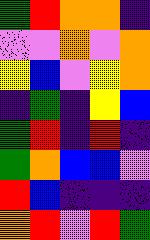[["green", "red", "orange", "orange", "indigo"], ["violet", "violet", "orange", "violet", "orange"], ["yellow", "blue", "violet", "yellow", "orange"], ["indigo", "green", "indigo", "yellow", "blue"], ["green", "red", "indigo", "red", "indigo"], ["green", "orange", "blue", "blue", "violet"], ["red", "blue", "indigo", "indigo", "indigo"], ["orange", "red", "violet", "red", "green"]]